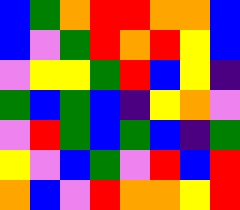[["blue", "green", "orange", "red", "red", "orange", "orange", "blue"], ["blue", "violet", "green", "red", "orange", "red", "yellow", "blue"], ["violet", "yellow", "yellow", "green", "red", "blue", "yellow", "indigo"], ["green", "blue", "green", "blue", "indigo", "yellow", "orange", "violet"], ["violet", "red", "green", "blue", "green", "blue", "indigo", "green"], ["yellow", "violet", "blue", "green", "violet", "red", "blue", "red"], ["orange", "blue", "violet", "red", "orange", "orange", "yellow", "red"]]